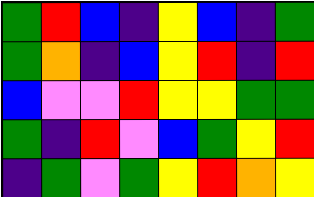[["green", "red", "blue", "indigo", "yellow", "blue", "indigo", "green"], ["green", "orange", "indigo", "blue", "yellow", "red", "indigo", "red"], ["blue", "violet", "violet", "red", "yellow", "yellow", "green", "green"], ["green", "indigo", "red", "violet", "blue", "green", "yellow", "red"], ["indigo", "green", "violet", "green", "yellow", "red", "orange", "yellow"]]